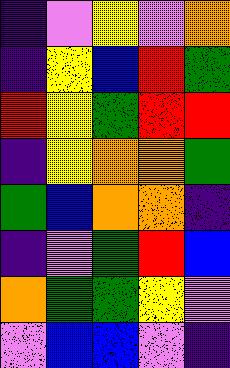[["indigo", "violet", "yellow", "violet", "orange"], ["indigo", "yellow", "blue", "red", "green"], ["red", "yellow", "green", "red", "red"], ["indigo", "yellow", "orange", "orange", "green"], ["green", "blue", "orange", "orange", "indigo"], ["indigo", "violet", "green", "red", "blue"], ["orange", "green", "green", "yellow", "violet"], ["violet", "blue", "blue", "violet", "indigo"]]